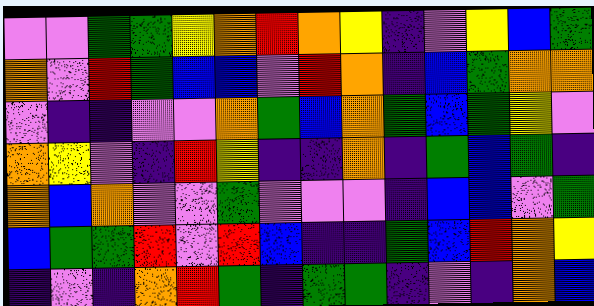[["violet", "violet", "green", "green", "yellow", "orange", "red", "orange", "yellow", "indigo", "violet", "yellow", "blue", "green"], ["orange", "violet", "red", "green", "blue", "blue", "violet", "red", "orange", "indigo", "blue", "green", "orange", "orange"], ["violet", "indigo", "indigo", "violet", "violet", "orange", "green", "blue", "orange", "green", "blue", "green", "yellow", "violet"], ["orange", "yellow", "violet", "indigo", "red", "yellow", "indigo", "indigo", "orange", "indigo", "green", "blue", "green", "indigo"], ["orange", "blue", "orange", "violet", "violet", "green", "violet", "violet", "violet", "indigo", "blue", "blue", "violet", "green"], ["blue", "green", "green", "red", "violet", "red", "blue", "indigo", "indigo", "green", "blue", "red", "orange", "yellow"], ["indigo", "violet", "indigo", "orange", "red", "green", "indigo", "green", "green", "indigo", "violet", "indigo", "orange", "blue"]]